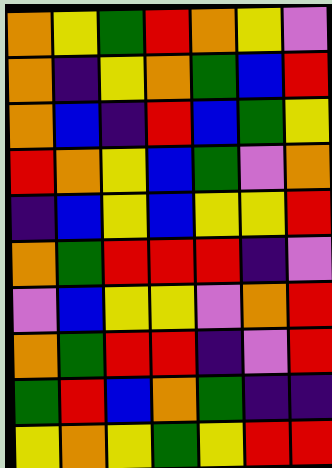[["orange", "yellow", "green", "red", "orange", "yellow", "violet"], ["orange", "indigo", "yellow", "orange", "green", "blue", "red"], ["orange", "blue", "indigo", "red", "blue", "green", "yellow"], ["red", "orange", "yellow", "blue", "green", "violet", "orange"], ["indigo", "blue", "yellow", "blue", "yellow", "yellow", "red"], ["orange", "green", "red", "red", "red", "indigo", "violet"], ["violet", "blue", "yellow", "yellow", "violet", "orange", "red"], ["orange", "green", "red", "red", "indigo", "violet", "red"], ["green", "red", "blue", "orange", "green", "indigo", "indigo"], ["yellow", "orange", "yellow", "green", "yellow", "red", "red"]]